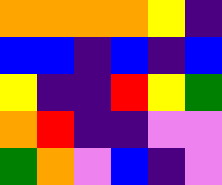[["orange", "orange", "orange", "orange", "yellow", "indigo"], ["blue", "blue", "indigo", "blue", "indigo", "blue"], ["yellow", "indigo", "indigo", "red", "yellow", "green"], ["orange", "red", "indigo", "indigo", "violet", "violet"], ["green", "orange", "violet", "blue", "indigo", "violet"]]